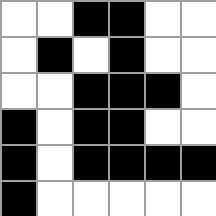[["white", "white", "black", "black", "white", "white"], ["white", "black", "white", "black", "white", "white"], ["white", "white", "black", "black", "black", "white"], ["black", "white", "black", "black", "white", "white"], ["black", "white", "black", "black", "black", "black"], ["black", "white", "white", "white", "white", "white"]]